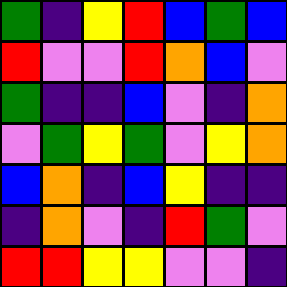[["green", "indigo", "yellow", "red", "blue", "green", "blue"], ["red", "violet", "violet", "red", "orange", "blue", "violet"], ["green", "indigo", "indigo", "blue", "violet", "indigo", "orange"], ["violet", "green", "yellow", "green", "violet", "yellow", "orange"], ["blue", "orange", "indigo", "blue", "yellow", "indigo", "indigo"], ["indigo", "orange", "violet", "indigo", "red", "green", "violet"], ["red", "red", "yellow", "yellow", "violet", "violet", "indigo"]]